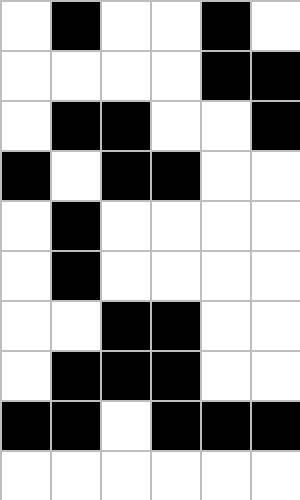[["white", "black", "white", "white", "black", "white"], ["white", "white", "white", "white", "black", "black"], ["white", "black", "black", "white", "white", "black"], ["black", "white", "black", "black", "white", "white"], ["white", "black", "white", "white", "white", "white"], ["white", "black", "white", "white", "white", "white"], ["white", "white", "black", "black", "white", "white"], ["white", "black", "black", "black", "white", "white"], ["black", "black", "white", "black", "black", "black"], ["white", "white", "white", "white", "white", "white"]]